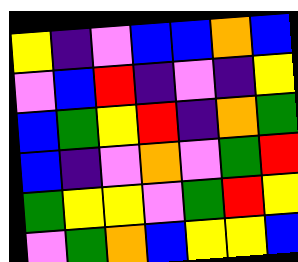[["yellow", "indigo", "violet", "blue", "blue", "orange", "blue"], ["violet", "blue", "red", "indigo", "violet", "indigo", "yellow"], ["blue", "green", "yellow", "red", "indigo", "orange", "green"], ["blue", "indigo", "violet", "orange", "violet", "green", "red"], ["green", "yellow", "yellow", "violet", "green", "red", "yellow"], ["violet", "green", "orange", "blue", "yellow", "yellow", "blue"]]